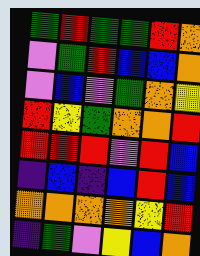[["green", "red", "green", "green", "red", "orange"], ["violet", "green", "red", "blue", "blue", "orange"], ["violet", "blue", "violet", "green", "orange", "yellow"], ["red", "yellow", "green", "orange", "orange", "red"], ["red", "red", "red", "violet", "red", "blue"], ["indigo", "blue", "indigo", "blue", "red", "blue"], ["orange", "orange", "orange", "orange", "yellow", "red"], ["indigo", "green", "violet", "yellow", "blue", "orange"]]